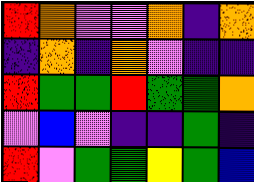[["red", "orange", "violet", "violet", "orange", "indigo", "orange"], ["indigo", "orange", "indigo", "orange", "violet", "indigo", "indigo"], ["red", "green", "green", "red", "green", "green", "orange"], ["violet", "blue", "violet", "indigo", "indigo", "green", "indigo"], ["red", "violet", "green", "green", "yellow", "green", "blue"]]